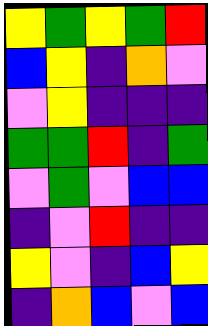[["yellow", "green", "yellow", "green", "red"], ["blue", "yellow", "indigo", "orange", "violet"], ["violet", "yellow", "indigo", "indigo", "indigo"], ["green", "green", "red", "indigo", "green"], ["violet", "green", "violet", "blue", "blue"], ["indigo", "violet", "red", "indigo", "indigo"], ["yellow", "violet", "indigo", "blue", "yellow"], ["indigo", "orange", "blue", "violet", "blue"]]